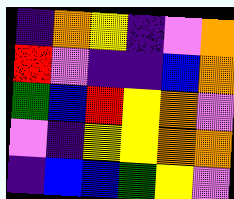[["indigo", "orange", "yellow", "indigo", "violet", "orange"], ["red", "violet", "indigo", "indigo", "blue", "orange"], ["green", "blue", "red", "yellow", "orange", "violet"], ["violet", "indigo", "yellow", "yellow", "orange", "orange"], ["indigo", "blue", "blue", "green", "yellow", "violet"]]